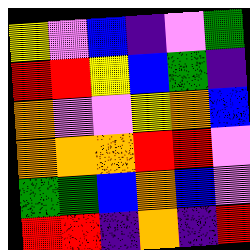[["yellow", "violet", "blue", "indigo", "violet", "green"], ["red", "red", "yellow", "blue", "green", "indigo"], ["orange", "violet", "violet", "yellow", "orange", "blue"], ["orange", "orange", "orange", "red", "red", "violet"], ["green", "green", "blue", "orange", "blue", "violet"], ["red", "red", "indigo", "orange", "indigo", "red"]]